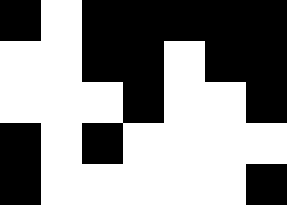[["black", "white", "black", "black", "black", "black", "black"], ["white", "white", "black", "black", "white", "black", "black"], ["white", "white", "white", "black", "white", "white", "black"], ["black", "white", "black", "white", "white", "white", "white"], ["black", "white", "white", "white", "white", "white", "black"]]